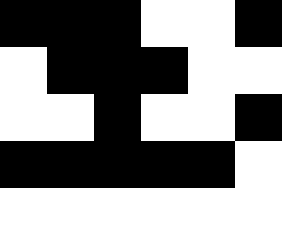[["black", "black", "black", "white", "white", "black"], ["white", "black", "black", "black", "white", "white"], ["white", "white", "black", "white", "white", "black"], ["black", "black", "black", "black", "black", "white"], ["white", "white", "white", "white", "white", "white"]]